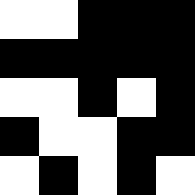[["white", "white", "black", "black", "black"], ["black", "black", "black", "black", "black"], ["white", "white", "black", "white", "black"], ["black", "white", "white", "black", "black"], ["white", "black", "white", "black", "white"]]